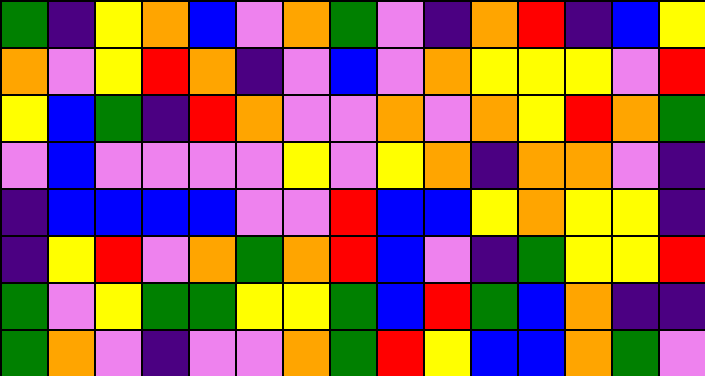[["green", "indigo", "yellow", "orange", "blue", "violet", "orange", "green", "violet", "indigo", "orange", "red", "indigo", "blue", "yellow"], ["orange", "violet", "yellow", "red", "orange", "indigo", "violet", "blue", "violet", "orange", "yellow", "yellow", "yellow", "violet", "red"], ["yellow", "blue", "green", "indigo", "red", "orange", "violet", "violet", "orange", "violet", "orange", "yellow", "red", "orange", "green"], ["violet", "blue", "violet", "violet", "violet", "violet", "yellow", "violet", "yellow", "orange", "indigo", "orange", "orange", "violet", "indigo"], ["indigo", "blue", "blue", "blue", "blue", "violet", "violet", "red", "blue", "blue", "yellow", "orange", "yellow", "yellow", "indigo"], ["indigo", "yellow", "red", "violet", "orange", "green", "orange", "red", "blue", "violet", "indigo", "green", "yellow", "yellow", "red"], ["green", "violet", "yellow", "green", "green", "yellow", "yellow", "green", "blue", "red", "green", "blue", "orange", "indigo", "indigo"], ["green", "orange", "violet", "indigo", "violet", "violet", "orange", "green", "red", "yellow", "blue", "blue", "orange", "green", "violet"]]